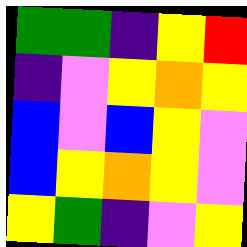[["green", "green", "indigo", "yellow", "red"], ["indigo", "violet", "yellow", "orange", "yellow"], ["blue", "violet", "blue", "yellow", "violet"], ["blue", "yellow", "orange", "yellow", "violet"], ["yellow", "green", "indigo", "violet", "yellow"]]